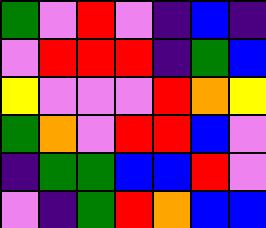[["green", "violet", "red", "violet", "indigo", "blue", "indigo"], ["violet", "red", "red", "red", "indigo", "green", "blue"], ["yellow", "violet", "violet", "violet", "red", "orange", "yellow"], ["green", "orange", "violet", "red", "red", "blue", "violet"], ["indigo", "green", "green", "blue", "blue", "red", "violet"], ["violet", "indigo", "green", "red", "orange", "blue", "blue"]]